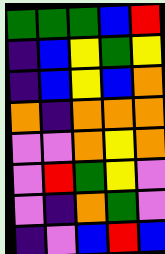[["green", "green", "green", "blue", "red"], ["indigo", "blue", "yellow", "green", "yellow"], ["indigo", "blue", "yellow", "blue", "orange"], ["orange", "indigo", "orange", "orange", "orange"], ["violet", "violet", "orange", "yellow", "orange"], ["violet", "red", "green", "yellow", "violet"], ["violet", "indigo", "orange", "green", "violet"], ["indigo", "violet", "blue", "red", "blue"]]